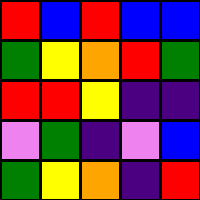[["red", "blue", "red", "blue", "blue"], ["green", "yellow", "orange", "red", "green"], ["red", "red", "yellow", "indigo", "indigo"], ["violet", "green", "indigo", "violet", "blue"], ["green", "yellow", "orange", "indigo", "red"]]